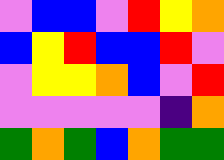[["violet", "blue", "blue", "violet", "red", "yellow", "orange"], ["blue", "yellow", "red", "blue", "blue", "red", "violet"], ["violet", "yellow", "yellow", "orange", "blue", "violet", "red"], ["violet", "violet", "violet", "violet", "violet", "indigo", "orange"], ["green", "orange", "green", "blue", "orange", "green", "green"]]